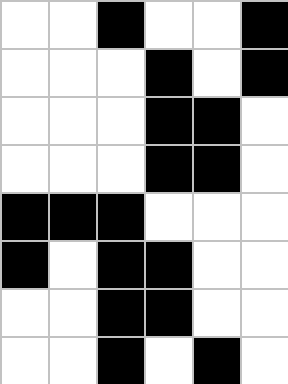[["white", "white", "black", "white", "white", "black"], ["white", "white", "white", "black", "white", "black"], ["white", "white", "white", "black", "black", "white"], ["white", "white", "white", "black", "black", "white"], ["black", "black", "black", "white", "white", "white"], ["black", "white", "black", "black", "white", "white"], ["white", "white", "black", "black", "white", "white"], ["white", "white", "black", "white", "black", "white"]]